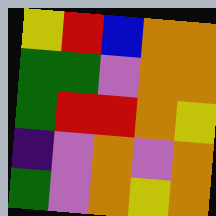[["yellow", "red", "blue", "orange", "orange"], ["green", "green", "violet", "orange", "orange"], ["green", "red", "red", "orange", "yellow"], ["indigo", "violet", "orange", "violet", "orange"], ["green", "violet", "orange", "yellow", "orange"]]